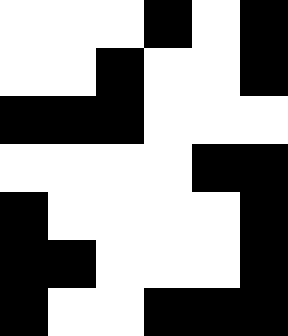[["white", "white", "white", "black", "white", "black"], ["white", "white", "black", "white", "white", "black"], ["black", "black", "black", "white", "white", "white"], ["white", "white", "white", "white", "black", "black"], ["black", "white", "white", "white", "white", "black"], ["black", "black", "white", "white", "white", "black"], ["black", "white", "white", "black", "black", "black"]]